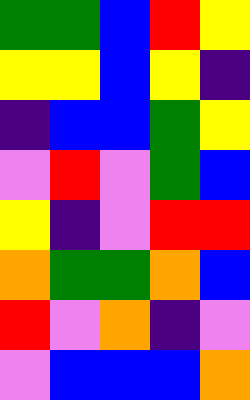[["green", "green", "blue", "red", "yellow"], ["yellow", "yellow", "blue", "yellow", "indigo"], ["indigo", "blue", "blue", "green", "yellow"], ["violet", "red", "violet", "green", "blue"], ["yellow", "indigo", "violet", "red", "red"], ["orange", "green", "green", "orange", "blue"], ["red", "violet", "orange", "indigo", "violet"], ["violet", "blue", "blue", "blue", "orange"]]